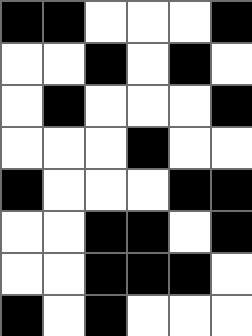[["black", "black", "white", "white", "white", "black"], ["white", "white", "black", "white", "black", "white"], ["white", "black", "white", "white", "white", "black"], ["white", "white", "white", "black", "white", "white"], ["black", "white", "white", "white", "black", "black"], ["white", "white", "black", "black", "white", "black"], ["white", "white", "black", "black", "black", "white"], ["black", "white", "black", "white", "white", "white"]]